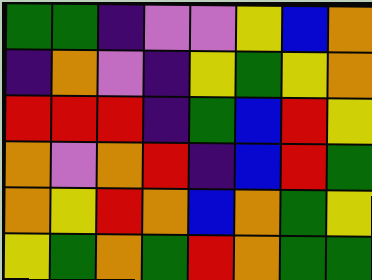[["green", "green", "indigo", "violet", "violet", "yellow", "blue", "orange"], ["indigo", "orange", "violet", "indigo", "yellow", "green", "yellow", "orange"], ["red", "red", "red", "indigo", "green", "blue", "red", "yellow"], ["orange", "violet", "orange", "red", "indigo", "blue", "red", "green"], ["orange", "yellow", "red", "orange", "blue", "orange", "green", "yellow"], ["yellow", "green", "orange", "green", "red", "orange", "green", "green"]]